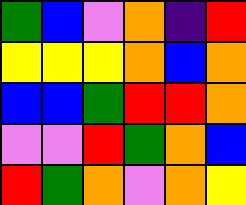[["green", "blue", "violet", "orange", "indigo", "red"], ["yellow", "yellow", "yellow", "orange", "blue", "orange"], ["blue", "blue", "green", "red", "red", "orange"], ["violet", "violet", "red", "green", "orange", "blue"], ["red", "green", "orange", "violet", "orange", "yellow"]]